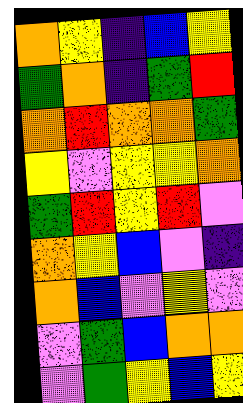[["orange", "yellow", "indigo", "blue", "yellow"], ["green", "orange", "indigo", "green", "red"], ["orange", "red", "orange", "orange", "green"], ["yellow", "violet", "yellow", "yellow", "orange"], ["green", "red", "yellow", "red", "violet"], ["orange", "yellow", "blue", "violet", "indigo"], ["orange", "blue", "violet", "yellow", "violet"], ["violet", "green", "blue", "orange", "orange"], ["violet", "green", "yellow", "blue", "yellow"]]